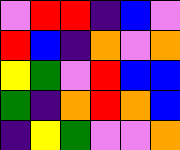[["violet", "red", "red", "indigo", "blue", "violet"], ["red", "blue", "indigo", "orange", "violet", "orange"], ["yellow", "green", "violet", "red", "blue", "blue"], ["green", "indigo", "orange", "red", "orange", "blue"], ["indigo", "yellow", "green", "violet", "violet", "orange"]]